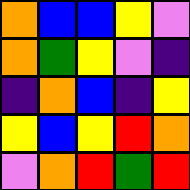[["orange", "blue", "blue", "yellow", "violet"], ["orange", "green", "yellow", "violet", "indigo"], ["indigo", "orange", "blue", "indigo", "yellow"], ["yellow", "blue", "yellow", "red", "orange"], ["violet", "orange", "red", "green", "red"]]